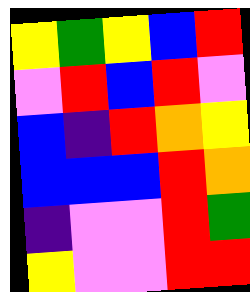[["yellow", "green", "yellow", "blue", "red"], ["violet", "red", "blue", "red", "violet"], ["blue", "indigo", "red", "orange", "yellow"], ["blue", "blue", "blue", "red", "orange"], ["indigo", "violet", "violet", "red", "green"], ["yellow", "violet", "violet", "red", "red"]]